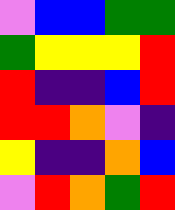[["violet", "blue", "blue", "green", "green"], ["green", "yellow", "yellow", "yellow", "red"], ["red", "indigo", "indigo", "blue", "red"], ["red", "red", "orange", "violet", "indigo"], ["yellow", "indigo", "indigo", "orange", "blue"], ["violet", "red", "orange", "green", "red"]]